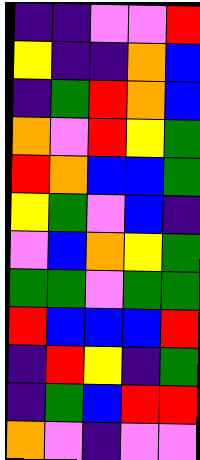[["indigo", "indigo", "violet", "violet", "red"], ["yellow", "indigo", "indigo", "orange", "blue"], ["indigo", "green", "red", "orange", "blue"], ["orange", "violet", "red", "yellow", "green"], ["red", "orange", "blue", "blue", "green"], ["yellow", "green", "violet", "blue", "indigo"], ["violet", "blue", "orange", "yellow", "green"], ["green", "green", "violet", "green", "green"], ["red", "blue", "blue", "blue", "red"], ["indigo", "red", "yellow", "indigo", "green"], ["indigo", "green", "blue", "red", "red"], ["orange", "violet", "indigo", "violet", "violet"]]